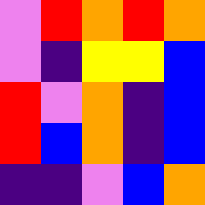[["violet", "red", "orange", "red", "orange"], ["violet", "indigo", "yellow", "yellow", "blue"], ["red", "violet", "orange", "indigo", "blue"], ["red", "blue", "orange", "indigo", "blue"], ["indigo", "indigo", "violet", "blue", "orange"]]